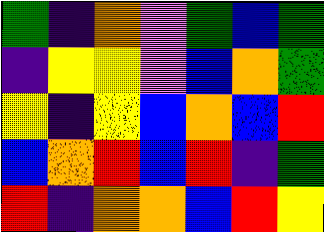[["green", "indigo", "orange", "violet", "green", "blue", "green"], ["indigo", "yellow", "yellow", "violet", "blue", "orange", "green"], ["yellow", "indigo", "yellow", "blue", "orange", "blue", "red"], ["blue", "orange", "red", "blue", "red", "indigo", "green"], ["red", "indigo", "orange", "orange", "blue", "red", "yellow"]]